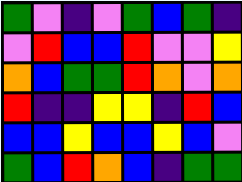[["green", "violet", "indigo", "violet", "green", "blue", "green", "indigo"], ["violet", "red", "blue", "blue", "red", "violet", "violet", "yellow"], ["orange", "blue", "green", "green", "red", "orange", "violet", "orange"], ["red", "indigo", "indigo", "yellow", "yellow", "indigo", "red", "blue"], ["blue", "blue", "yellow", "blue", "blue", "yellow", "blue", "violet"], ["green", "blue", "red", "orange", "blue", "indigo", "green", "green"]]